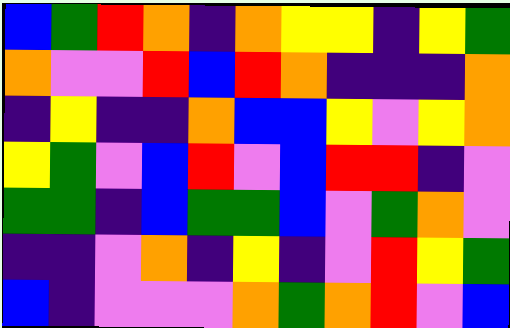[["blue", "green", "red", "orange", "indigo", "orange", "yellow", "yellow", "indigo", "yellow", "green"], ["orange", "violet", "violet", "red", "blue", "red", "orange", "indigo", "indigo", "indigo", "orange"], ["indigo", "yellow", "indigo", "indigo", "orange", "blue", "blue", "yellow", "violet", "yellow", "orange"], ["yellow", "green", "violet", "blue", "red", "violet", "blue", "red", "red", "indigo", "violet"], ["green", "green", "indigo", "blue", "green", "green", "blue", "violet", "green", "orange", "violet"], ["indigo", "indigo", "violet", "orange", "indigo", "yellow", "indigo", "violet", "red", "yellow", "green"], ["blue", "indigo", "violet", "violet", "violet", "orange", "green", "orange", "red", "violet", "blue"]]